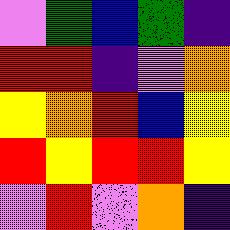[["violet", "green", "blue", "green", "indigo"], ["red", "red", "indigo", "violet", "orange"], ["yellow", "orange", "red", "blue", "yellow"], ["red", "yellow", "red", "red", "yellow"], ["violet", "red", "violet", "orange", "indigo"]]